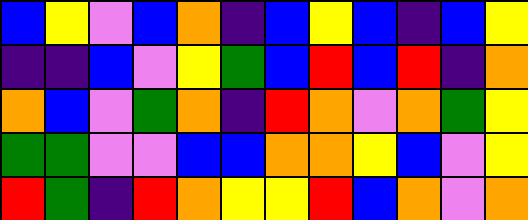[["blue", "yellow", "violet", "blue", "orange", "indigo", "blue", "yellow", "blue", "indigo", "blue", "yellow"], ["indigo", "indigo", "blue", "violet", "yellow", "green", "blue", "red", "blue", "red", "indigo", "orange"], ["orange", "blue", "violet", "green", "orange", "indigo", "red", "orange", "violet", "orange", "green", "yellow"], ["green", "green", "violet", "violet", "blue", "blue", "orange", "orange", "yellow", "blue", "violet", "yellow"], ["red", "green", "indigo", "red", "orange", "yellow", "yellow", "red", "blue", "orange", "violet", "orange"]]